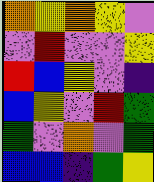[["orange", "yellow", "orange", "yellow", "violet"], ["violet", "red", "violet", "violet", "yellow"], ["red", "blue", "yellow", "violet", "indigo"], ["blue", "yellow", "violet", "red", "green"], ["green", "violet", "orange", "violet", "green"], ["blue", "blue", "indigo", "green", "yellow"]]